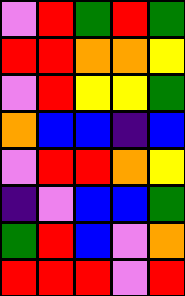[["violet", "red", "green", "red", "green"], ["red", "red", "orange", "orange", "yellow"], ["violet", "red", "yellow", "yellow", "green"], ["orange", "blue", "blue", "indigo", "blue"], ["violet", "red", "red", "orange", "yellow"], ["indigo", "violet", "blue", "blue", "green"], ["green", "red", "blue", "violet", "orange"], ["red", "red", "red", "violet", "red"]]